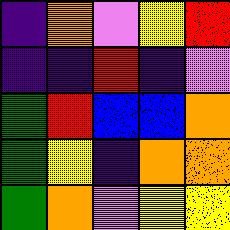[["indigo", "orange", "violet", "yellow", "red"], ["indigo", "indigo", "red", "indigo", "violet"], ["green", "red", "blue", "blue", "orange"], ["green", "yellow", "indigo", "orange", "orange"], ["green", "orange", "violet", "yellow", "yellow"]]